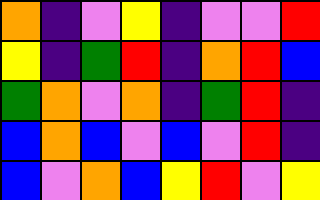[["orange", "indigo", "violet", "yellow", "indigo", "violet", "violet", "red"], ["yellow", "indigo", "green", "red", "indigo", "orange", "red", "blue"], ["green", "orange", "violet", "orange", "indigo", "green", "red", "indigo"], ["blue", "orange", "blue", "violet", "blue", "violet", "red", "indigo"], ["blue", "violet", "orange", "blue", "yellow", "red", "violet", "yellow"]]